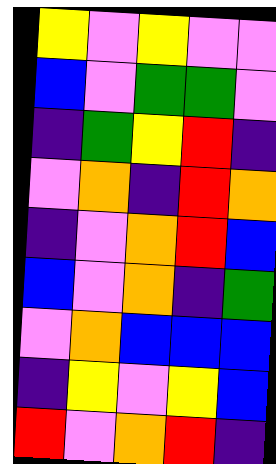[["yellow", "violet", "yellow", "violet", "violet"], ["blue", "violet", "green", "green", "violet"], ["indigo", "green", "yellow", "red", "indigo"], ["violet", "orange", "indigo", "red", "orange"], ["indigo", "violet", "orange", "red", "blue"], ["blue", "violet", "orange", "indigo", "green"], ["violet", "orange", "blue", "blue", "blue"], ["indigo", "yellow", "violet", "yellow", "blue"], ["red", "violet", "orange", "red", "indigo"]]